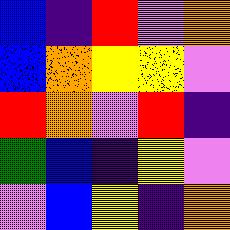[["blue", "indigo", "red", "violet", "orange"], ["blue", "orange", "yellow", "yellow", "violet"], ["red", "orange", "violet", "red", "indigo"], ["green", "blue", "indigo", "yellow", "violet"], ["violet", "blue", "yellow", "indigo", "orange"]]